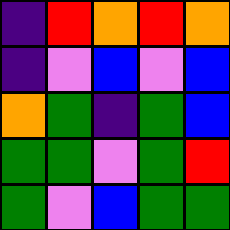[["indigo", "red", "orange", "red", "orange"], ["indigo", "violet", "blue", "violet", "blue"], ["orange", "green", "indigo", "green", "blue"], ["green", "green", "violet", "green", "red"], ["green", "violet", "blue", "green", "green"]]